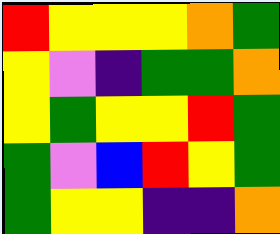[["red", "yellow", "yellow", "yellow", "orange", "green"], ["yellow", "violet", "indigo", "green", "green", "orange"], ["yellow", "green", "yellow", "yellow", "red", "green"], ["green", "violet", "blue", "red", "yellow", "green"], ["green", "yellow", "yellow", "indigo", "indigo", "orange"]]